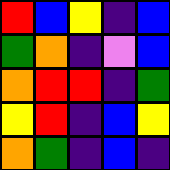[["red", "blue", "yellow", "indigo", "blue"], ["green", "orange", "indigo", "violet", "blue"], ["orange", "red", "red", "indigo", "green"], ["yellow", "red", "indigo", "blue", "yellow"], ["orange", "green", "indigo", "blue", "indigo"]]